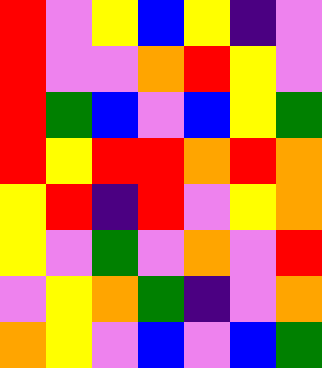[["red", "violet", "yellow", "blue", "yellow", "indigo", "violet"], ["red", "violet", "violet", "orange", "red", "yellow", "violet"], ["red", "green", "blue", "violet", "blue", "yellow", "green"], ["red", "yellow", "red", "red", "orange", "red", "orange"], ["yellow", "red", "indigo", "red", "violet", "yellow", "orange"], ["yellow", "violet", "green", "violet", "orange", "violet", "red"], ["violet", "yellow", "orange", "green", "indigo", "violet", "orange"], ["orange", "yellow", "violet", "blue", "violet", "blue", "green"]]